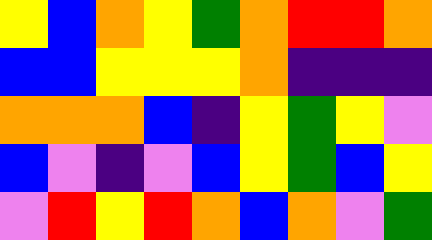[["yellow", "blue", "orange", "yellow", "green", "orange", "red", "red", "orange"], ["blue", "blue", "yellow", "yellow", "yellow", "orange", "indigo", "indigo", "indigo"], ["orange", "orange", "orange", "blue", "indigo", "yellow", "green", "yellow", "violet"], ["blue", "violet", "indigo", "violet", "blue", "yellow", "green", "blue", "yellow"], ["violet", "red", "yellow", "red", "orange", "blue", "orange", "violet", "green"]]